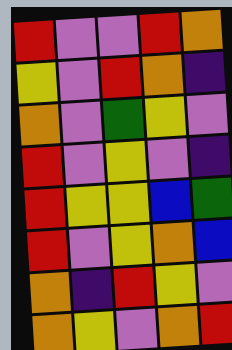[["red", "violet", "violet", "red", "orange"], ["yellow", "violet", "red", "orange", "indigo"], ["orange", "violet", "green", "yellow", "violet"], ["red", "violet", "yellow", "violet", "indigo"], ["red", "yellow", "yellow", "blue", "green"], ["red", "violet", "yellow", "orange", "blue"], ["orange", "indigo", "red", "yellow", "violet"], ["orange", "yellow", "violet", "orange", "red"]]